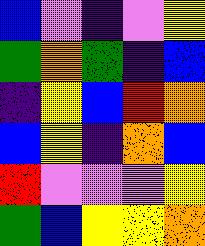[["blue", "violet", "indigo", "violet", "yellow"], ["green", "orange", "green", "indigo", "blue"], ["indigo", "yellow", "blue", "red", "orange"], ["blue", "yellow", "indigo", "orange", "blue"], ["red", "violet", "violet", "violet", "yellow"], ["green", "blue", "yellow", "yellow", "orange"]]